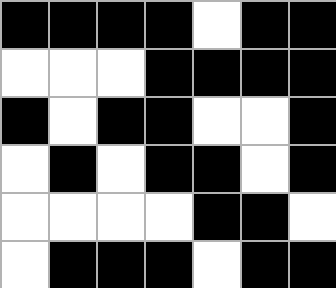[["black", "black", "black", "black", "white", "black", "black"], ["white", "white", "white", "black", "black", "black", "black"], ["black", "white", "black", "black", "white", "white", "black"], ["white", "black", "white", "black", "black", "white", "black"], ["white", "white", "white", "white", "black", "black", "white"], ["white", "black", "black", "black", "white", "black", "black"]]